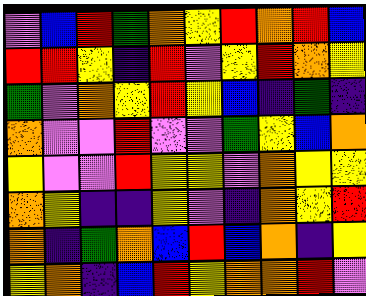[["violet", "blue", "red", "green", "orange", "yellow", "red", "orange", "red", "blue"], ["red", "red", "yellow", "indigo", "red", "violet", "yellow", "red", "orange", "yellow"], ["green", "violet", "orange", "yellow", "red", "yellow", "blue", "indigo", "green", "indigo"], ["orange", "violet", "violet", "red", "violet", "violet", "green", "yellow", "blue", "orange"], ["yellow", "violet", "violet", "red", "yellow", "yellow", "violet", "orange", "yellow", "yellow"], ["orange", "yellow", "indigo", "indigo", "yellow", "violet", "indigo", "orange", "yellow", "red"], ["orange", "indigo", "green", "orange", "blue", "red", "blue", "orange", "indigo", "yellow"], ["yellow", "orange", "indigo", "blue", "red", "yellow", "orange", "orange", "red", "violet"]]